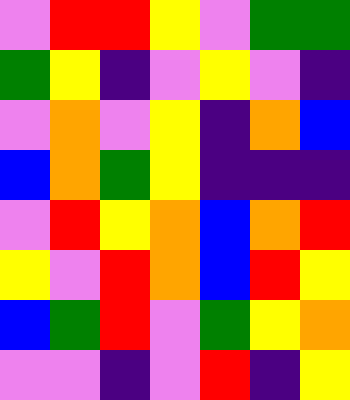[["violet", "red", "red", "yellow", "violet", "green", "green"], ["green", "yellow", "indigo", "violet", "yellow", "violet", "indigo"], ["violet", "orange", "violet", "yellow", "indigo", "orange", "blue"], ["blue", "orange", "green", "yellow", "indigo", "indigo", "indigo"], ["violet", "red", "yellow", "orange", "blue", "orange", "red"], ["yellow", "violet", "red", "orange", "blue", "red", "yellow"], ["blue", "green", "red", "violet", "green", "yellow", "orange"], ["violet", "violet", "indigo", "violet", "red", "indigo", "yellow"]]